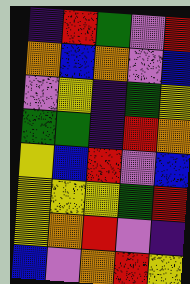[["indigo", "red", "green", "violet", "red"], ["orange", "blue", "orange", "violet", "blue"], ["violet", "yellow", "indigo", "green", "yellow"], ["green", "green", "indigo", "red", "orange"], ["yellow", "blue", "red", "violet", "blue"], ["yellow", "yellow", "yellow", "green", "red"], ["yellow", "orange", "red", "violet", "indigo"], ["blue", "violet", "orange", "red", "yellow"]]